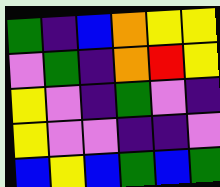[["green", "indigo", "blue", "orange", "yellow", "yellow"], ["violet", "green", "indigo", "orange", "red", "yellow"], ["yellow", "violet", "indigo", "green", "violet", "indigo"], ["yellow", "violet", "violet", "indigo", "indigo", "violet"], ["blue", "yellow", "blue", "green", "blue", "green"]]